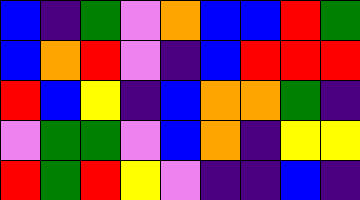[["blue", "indigo", "green", "violet", "orange", "blue", "blue", "red", "green"], ["blue", "orange", "red", "violet", "indigo", "blue", "red", "red", "red"], ["red", "blue", "yellow", "indigo", "blue", "orange", "orange", "green", "indigo"], ["violet", "green", "green", "violet", "blue", "orange", "indigo", "yellow", "yellow"], ["red", "green", "red", "yellow", "violet", "indigo", "indigo", "blue", "indigo"]]